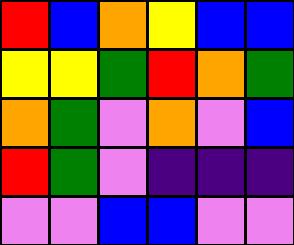[["red", "blue", "orange", "yellow", "blue", "blue"], ["yellow", "yellow", "green", "red", "orange", "green"], ["orange", "green", "violet", "orange", "violet", "blue"], ["red", "green", "violet", "indigo", "indigo", "indigo"], ["violet", "violet", "blue", "blue", "violet", "violet"]]